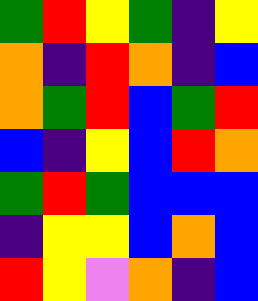[["green", "red", "yellow", "green", "indigo", "yellow"], ["orange", "indigo", "red", "orange", "indigo", "blue"], ["orange", "green", "red", "blue", "green", "red"], ["blue", "indigo", "yellow", "blue", "red", "orange"], ["green", "red", "green", "blue", "blue", "blue"], ["indigo", "yellow", "yellow", "blue", "orange", "blue"], ["red", "yellow", "violet", "orange", "indigo", "blue"]]